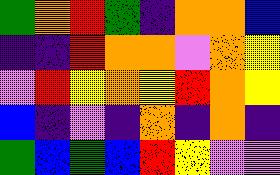[["green", "orange", "red", "green", "indigo", "orange", "orange", "blue"], ["indigo", "indigo", "red", "orange", "orange", "violet", "orange", "yellow"], ["violet", "red", "yellow", "orange", "yellow", "red", "orange", "yellow"], ["blue", "indigo", "violet", "indigo", "orange", "indigo", "orange", "indigo"], ["green", "blue", "green", "blue", "red", "yellow", "violet", "violet"]]